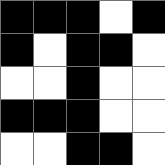[["black", "black", "black", "white", "black"], ["black", "white", "black", "black", "white"], ["white", "white", "black", "white", "white"], ["black", "black", "black", "white", "white"], ["white", "white", "black", "black", "white"]]